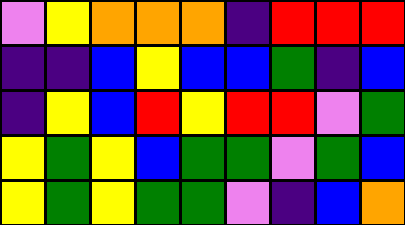[["violet", "yellow", "orange", "orange", "orange", "indigo", "red", "red", "red"], ["indigo", "indigo", "blue", "yellow", "blue", "blue", "green", "indigo", "blue"], ["indigo", "yellow", "blue", "red", "yellow", "red", "red", "violet", "green"], ["yellow", "green", "yellow", "blue", "green", "green", "violet", "green", "blue"], ["yellow", "green", "yellow", "green", "green", "violet", "indigo", "blue", "orange"]]